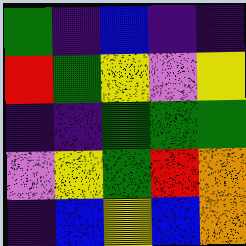[["green", "indigo", "blue", "indigo", "indigo"], ["red", "green", "yellow", "violet", "yellow"], ["indigo", "indigo", "green", "green", "green"], ["violet", "yellow", "green", "red", "orange"], ["indigo", "blue", "yellow", "blue", "orange"]]